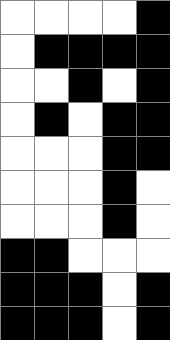[["white", "white", "white", "white", "black"], ["white", "black", "black", "black", "black"], ["white", "white", "black", "white", "black"], ["white", "black", "white", "black", "black"], ["white", "white", "white", "black", "black"], ["white", "white", "white", "black", "white"], ["white", "white", "white", "black", "white"], ["black", "black", "white", "white", "white"], ["black", "black", "black", "white", "black"], ["black", "black", "black", "white", "black"]]